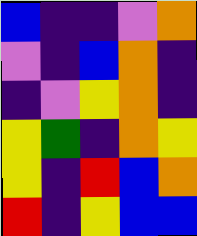[["blue", "indigo", "indigo", "violet", "orange"], ["violet", "indigo", "blue", "orange", "indigo"], ["indigo", "violet", "yellow", "orange", "indigo"], ["yellow", "green", "indigo", "orange", "yellow"], ["yellow", "indigo", "red", "blue", "orange"], ["red", "indigo", "yellow", "blue", "blue"]]